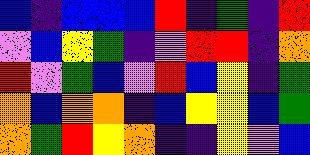[["blue", "indigo", "blue", "blue", "blue", "red", "indigo", "green", "indigo", "red"], ["violet", "blue", "yellow", "green", "indigo", "violet", "red", "red", "indigo", "orange"], ["red", "violet", "green", "blue", "violet", "red", "blue", "yellow", "indigo", "green"], ["orange", "blue", "orange", "orange", "indigo", "blue", "yellow", "yellow", "blue", "green"], ["orange", "green", "red", "yellow", "orange", "indigo", "indigo", "yellow", "violet", "blue"]]